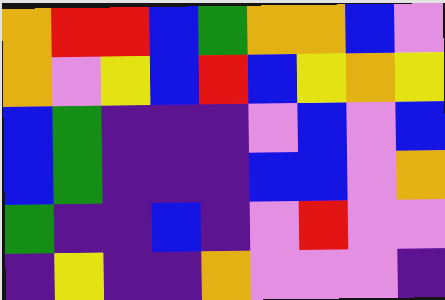[["orange", "red", "red", "blue", "green", "orange", "orange", "blue", "violet"], ["orange", "violet", "yellow", "blue", "red", "blue", "yellow", "orange", "yellow"], ["blue", "green", "indigo", "indigo", "indigo", "violet", "blue", "violet", "blue"], ["blue", "green", "indigo", "indigo", "indigo", "blue", "blue", "violet", "orange"], ["green", "indigo", "indigo", "blue", "indigo", "violet", "red", "violet", "violet"], ["indigo", "yellow", "indigo", "indigo", "orange", "violet", "violet", "violet", "indigo"]]